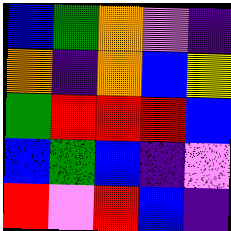[["blue", "green", "orange", "violet", "indigo"], ["orange", "indigo", "orange", "blue", "yellow"], ["green", "red", "red", "red", "blue"], ["blue", "green", "blue", "indigo", "violet"], ["red", "violet", "red", "blue", "indigo"]]